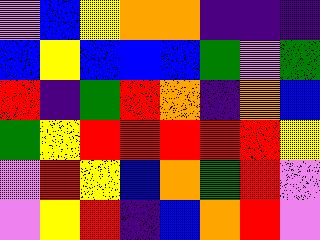[["violet", "blue", "yellow", "orange", "orange", "indigo", "indigo", "indigo"], ["blue", "yellow", "blue", "blue", "blue", "green", "violet", "green"], ["red", "indigo", "green", "red", "orange", "indigo", "orange", "blue"], ["green", "yellow", "red", "red", "red", "red", "red", "yellow"], ["violet", "red", "yellow", "blue", "orange", "green", "red", "violet"], ["violet", "yellow", "red", "indigo", "blue", "orange", "red", "violet"]]